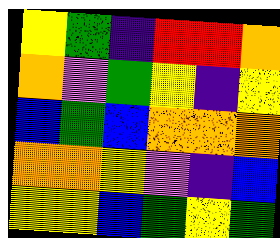[["yellow", "green", "indigo", "red", "red", "orange"], ["orange", "violet", "green", "yellow", "indigo", "yellow"], ["blue", "green", "blue", "orange", "orange", "orange"], ["orange", "orange", "yellow", "violet", "indigo", "blue"], ["yellow", "yellow", "blue", "green", "yellow", "green"]]